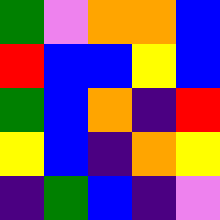[["green", "violet", "orange", "orange", "blue"], ["red", "blue", "blue", "yellow", "blue"], ["green", "blue", "orange", "indigo", "red"], ["yellow", "blue", "indigo", "orange", "yellow"], ["indigo", "green", "blue", "indigo", "violet"]]